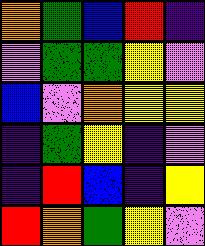[["orange", "green", "blue", "red", "indigo"], ["violet", "green", "green", "yellow", "violet"], ["blue", "violet", "orange", "yellow", "yellow"], ["indigo", "green", "yellow", "indigo", "violet"], ["indigo", "red", "blue", "indigo", "yellow"], ["red", "orange", "green", "yellow", "violet"]]